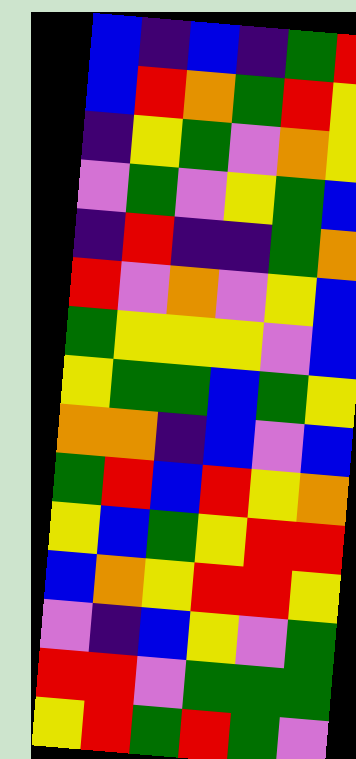[["blue", "indigo", "blue", "indigo", "green", "red"], ["blue", "red", "orange", "green", "red", "yellow"], ["indigo", "yellow", "green", "violet", "orange", "yellow"], ["violet", "green", "violet", "yellow", "green", "blue"], ["indigo", "red", "indigo", "indigo", "green", "orange"], ["red", "violet", "orange", "violet", "yellow", "blue"], ["green", "yellow", "yellow", "yellow", "violet", "blue"], ["yellow", "green", "green", "blue", "green", "yellow"], ["orange", "orange", "indigo", "blue", "violet", "blue"], ["green", "red", "blue", "red", "yellow", "orange"], ["yellow", "blue", "green", "yellow", "red", "red"], ["blue", "orange", "yellow", "red", "red", "yellow"], ["violet", "indigo", "blue", "yellow", "violet", "green"], ["red", "red", "violet", "green", "green", "green"], ["yellow", "red", "green", "red", "green", "violet"]]